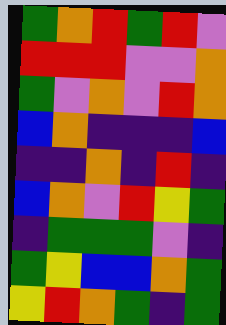[["green", "orange", "red", "green", "red", "violet"], ["red", "red", "red", "violet", "violet", "orange"], ["green", "violet", "orange", "violet", "red", "orange"], ["blue", "orange", "indigo", "indigo", "indigo", "blue"], ["indigo", "indigo", "orange", "indigo", "red", "indigo"], ["blue", "orange", "violet", "red", "yellow", "green"], ["indigo", "green", "green", "green", "violet", "indigo"], ["green", "yellow", "blue", "blue", "orange", "green"], ["yellow", "red", "orange", "green", "indigo", "green"]]